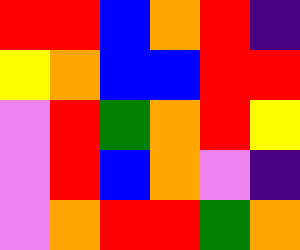[["red", "red", "blue", "orange", "red", "indigo"], ["yellow", "orange", "blue", "blue", "red", "red"], ["violet", "red", "green", "orange", "red", "yellow"], ["violet", "red", "blue", "orange", "violet", "indigo"], ["violet", "orange", "red", "red", "green", "orange"]]